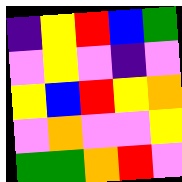[["indigo", "yellow", "red", "blue", "green"], ["violet", "yellow", "violet", "indigo", "violet"], ["yellow", "blue", "red", "yellow", "orange"], ["violet", "orange", "violet", "violet", "yellow"], ["green", "green", "orange", "red", "violet"]]